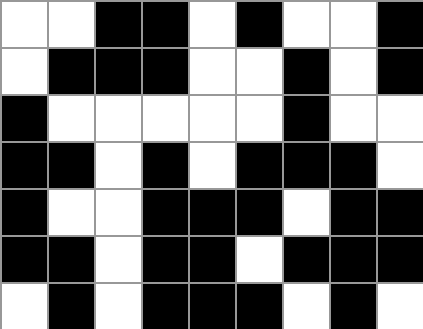[["white", "white", "black", "black", "white", "black", "white", "white", "black"], ["white", "black", "black", "black", "white", "white", "black", "white", "black"], ["black", "white", "white", "white", "white", "white", "black", "white", "white"], ["black", "black", "white", "black", "white", "black", "black", "black", "white"], ["black", "white", "white", "black", "black", "black", "white", "black", "black"], ["black", "black", "white", "black", "black", "white", "black", "black", "black"], ["white", "black", "white", "black", "black", "black", "white", "black", "white"]]